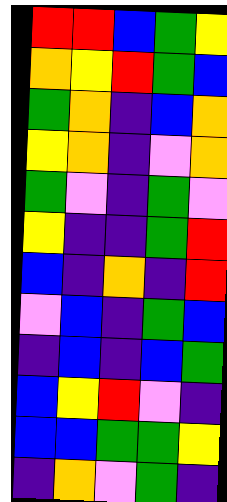[["red", "red", "blue", "green", "yellow"], ["orange", "yellow", "red", "green", "blue"], ["green", "orange", "indigo", "blue", "orange"], ["yellow", "orange", "indigo", "violet", "orange"], ["green", "violet", "indigo", "green", "violet"], ["yellow", "indigo", "indigo", "green", "red"], ["blue", "indigo", "orange", "indigo", "red"], ["violet", "blue", "indigo", "green", "blue"], ["indigo", "blue", "indigo", "blue", "green"], ["blue", "yellow", "red", "violet", "indigo"], ["blue", "blue", "green", "green", "yellow"], ["indigo", "orange", "violet", "green", "indigo"]]